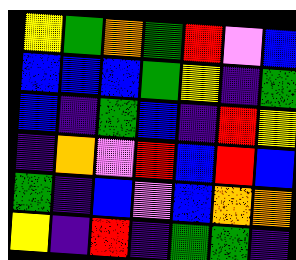[["yellow", "green", "orange", "green", "red", "violet", "blue"], ["blue", "blue", "blue", "green", "yellow", "indigo", "green"], ["blue", "indigo", "green", "blue", "indigo", "red", "yellow"], ["indigo", "orange", "violet", "red", "blue", "red", "blue"], ["green", "indigo", "blue", "violet", "blue", "orange", "orange"], ["yellow", "indigo", "red", "indigo", "green", "green", "indigo"]]